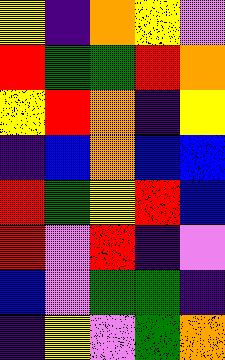[["yellow", "indigo", "orange", "yellow", "violet"], ["red", "green", "green", "red", "orange"], ["yellow", "red", "orange", "indigo", "yellow"], ["indigo", "blue", "orange", "blue", "blue"], ["red", "green", "yellow", "red", "blue"], ["red", "violet", "red", "indigo", "violet"], ["blue", "violet", "green", "green", "indigo"], ["indigo", "yellow", "violet", "green", "orange"]]